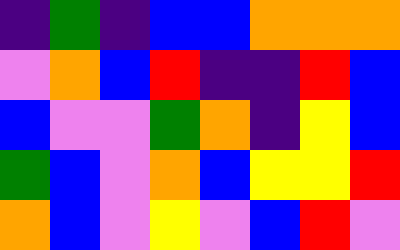[["indigo", "green", "indigo", "blue", "blue", "orange", "orange", "orange"], ["violet", "orange", "blue", "red", "indigo", "indigo", "red", "blue"], ["blue", "violet", "violet", "green", "orange", "indigo", "yellow", "blue"], ["green", "blue", "violet", "orange", "blue", "yellow", "yellow", "red"], ["orange", "blue", "violet", "yellow", "violet", "blue", "red", "violet"]]